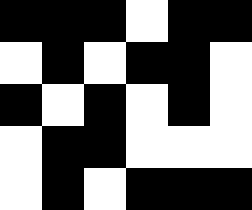[["black", "black", "black", "white", "black", "black"], ["white", "black", "white", "black", "black", "white"], ["black", "white", "black", "white", "black", "white"], ["white", "black", "black", "white", "white", "white"], ["white", "black", "white", "black", "black", "black"]]